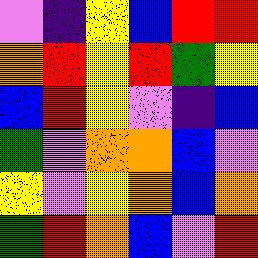[["violet", "indigo", "yellow", "blue", "red", "red"], ["orange", "red", "yellow", "red", "green", "yellow"], ["blue", "red", "yellow", "violet", "indigo", "blue"], ["green", "violet", "orange", "orange", "blue", "violet"], ["yellow", "violet", "yellow", "orange", "blue", "orange"], ["green", "red", "orange", "blue", "violet", "red"]]